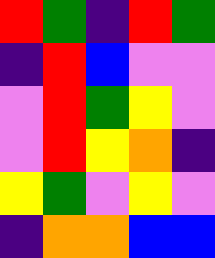[["red", "green", "indigo", "red", "green"], ["indigo", "red", "blue", "violet", "violet"], ["violet", "red", "green", "yellow", "violet"], ["violet", "red", "yellow", "orange", "indigo"], ["yellow", "green", "violet", "yellow", "violet"], ["indigo", "orange", "orange", "blue", "blue"]]